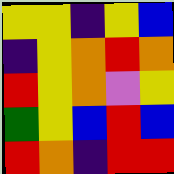[["yellow", "yellow", "indigo", "yellow", "blue"], ["indigo", "yellow", "orange", "red", "orange"], ["red", "yellow", "orange", "violet", "yellow"], ["green", "yellow", "blue", "red", "blue"], ["red", "orange", "indigo", "red", "red"]]